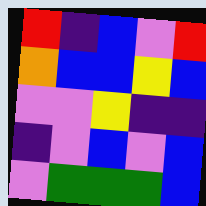[["red", "indigo", "blue", "violet", "red"], ["orange", "blue", "blue", "yellow", "blue"], ["violet", "violet", "yellow", "indigo", "indigo"], ["indigo", "violet", "blue", "violet", "blue"], ["violet", "green", "green", "green", "blue"]]